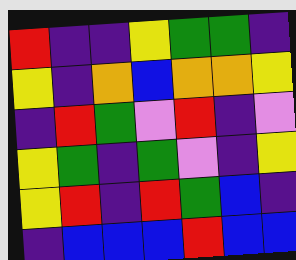[["red", "indigo", "indigo", "yellow", "green", "green", "indigo"], ["yellow", "indigo", "orange", "blue", "orange", "orange", "yellow"], ["indigo", "red", "green", "violet", "red", "indigo", "violet"], ["yellow", "green", "indigo", "green", "violet", "indigo", "yellow"], ["yellow", "red", "indigo", "red", "green", "blue", "indigo"], ["indigo", "blue", "blue", "blue", "red", "blue", "blue"]]